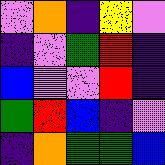[["violet", "orange", "indigo", "yellow", "violet"], ["indigo", "violet", "green", "red", "indigo"], ["blue", "violet", "violet", "red", "indigo"], ["green", "red", "blue", "indigo", "violet"], ["indigo", "orange", "green", "green", "blue"]]